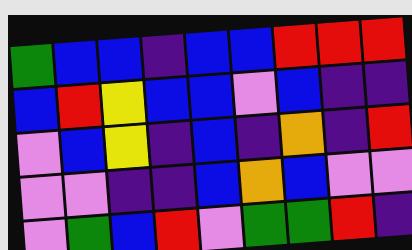[["green", "blue", "blue", "indigo", "blue", "blue", "red", "red", "red"], ["blue", "red", "yellow", "blue", "blue", "violet", "blue", "indigo", "indigo"], ["violet", "blue", "yellow", "indigo", "blue", "indigo", "orange", "indigo", "red"], ["violet", "violet", "indigo", "indigo", "blue", "orange", "blue", "violet", "violet"], ["violet", "green", "blue", "red", "violet", "green", "green", "red", "indigo"]]